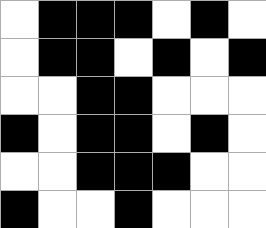[["white", "black", "black", "black", "white", "black", "white"], ["white", "black", "black", "white", "black", "white", "black"], ["white", "white", "black", "black", "white", "white", "white"], ["black", "white", "black", "black", "white", "black", "white"], ["white", "white", "black", "black", "black", "white", "white"], ["black", "white", "white", "black", "white", "white", "white"]]